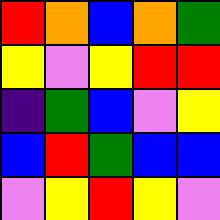[["red", "orange", "blue", "orange", "green"], ["yellow", "violet", "yellow", "red", "red"], ["indigo", "green", "blue", "violet", "yellow"], ["blue", "red", "green", "blue", "blue"], ["violet", "yellow", "red", "yellow", "violet"]]